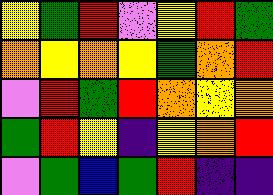[["yellow", "green", "red", "violet", "yellow", "red", "green"], ["orange", "yellow", "orange", "yellow", "green", "orange", "red"], ["violet", "red", "green", "red", "orange", "yellow", "orange"], ["green", "red", "yellow", "indigo", "yellow", "orange", "red"], ["violet", "green", "blue", "green", "red", "indigo", "indigo"]]